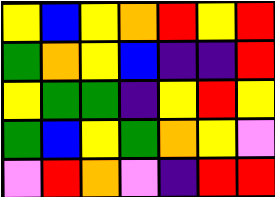[["yellow", "blue", "yellow", "orange", "red", "yellow", "red"], ["green", "orange", "yellow", "blue", "indigo", "indigo", "red"], ["yellow", "green", "green", "indigo", "yellow", "red", "yellow"], ["green", "blue", "yellow", "green", "orange", "yellow", "violet"], ["violet", "red", "orange", "violet", "indigo", "red", "red"]]